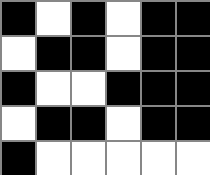[["black", "white", "black", "white", "black", "black"], ["white", "black", "black", "white", "black", "black"], ["black", "white", "white", "black", "black", "black"], ["white", "black", "black", "white", "black", "black"], ["black", "white", "white", "white", "white", "white"]]